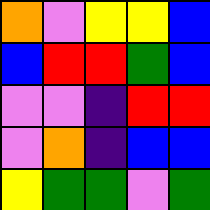[["orange", "violet", "yellow", "yellow", "blue"], ["blue", "red", "red", "green", "blue"], ["violet", "violet", "indigo", "red", "red"], ["violet", "orange", "indigo", "blue", "blue"], ["yellow", "green", "green", "violet", "green"]]